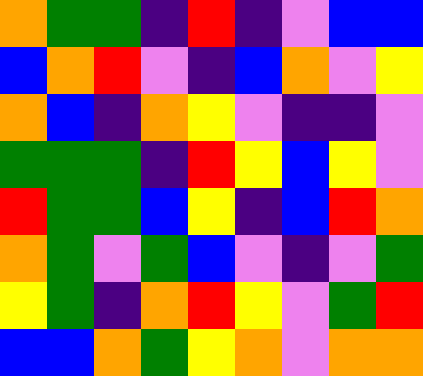[["orange", "green", "green", "indigo", "red", "indigo", "violet", "blue", "blue"], ["blue", "orange", "red", "violet", "indigo", "blue", "orange", "violet", "yellow"], ["orange", "blue", "indigo", "orange", "yellow", "violet", "indigo", "indigo", "violet"], ["green", "green", "green", "indigo", "red", "yellow", "blue", "yellow", "violet"], ["red", "green", "green", "blue", "yellow", "indigo", "blue", "red", "orange"], ["orange", "green", "violet", "green", "blue", "violet", "indigo", "violet", "green"], ["yellow", "green", "indigo", "orange", "red", "yellow", "violet", "green", "red"], ["blue", "blue", "orange", "green", "yellow", "orange", "violet", "orange", "orange"]]